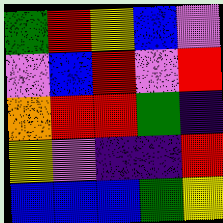[["green", "red", "yellow", "blue", "violet"], ["violet", "blue", "red", "violet", "red"], ["orange", "red", "red", "green", "indigo"], ["yellow", "violet", "indigo", "indigo", "red"], ["blue", "blue", "blue", "green", "yellow"]]